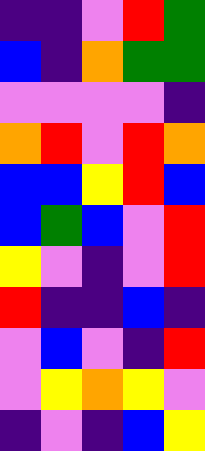[["indigo", "indigo", "violet", "red", "green"], ["blue", "indigo", "orange", "green", "green"], ["violet", "violet", "violet", "violet", "indigo"], ["orange", "red", "violet", "red", "orange"], ["blue", "blue", "yellow", "red", "blue"], ["blue", "green", "blue", "violet", "red"], ["yellow", "violet", "indigo", "violet", "red"], ["red", "indigo", "indigo", "blue", "indigo"], ["violet", "blue", "violet", "indigo", "red"], ["violet", "yellow", "orange", "yellow", "violet"], ["indigo", "violet", "indigo", "blue", "yellow"]]